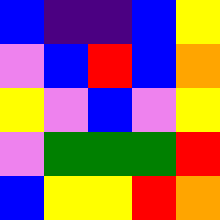[["blue", "indigo", "indigo", "blue", "yellow"], ["violet", "blue", "red", "blue", "orange"], ["yellow", "violet", "blue", "violet", "yellow"], ["violet", "green", "green", "green", "red"], ["blue", "yellow", "yellow", "red", "orange"]]